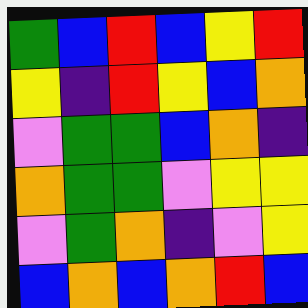[["green", "blue", "red", "blue", "yellow", "red"], ["yellow", "indigo", "red", "yellow", "blue", "orange"], ["violet", "green", "green", "blue", "orange", "indigo"], ["orange", "green", "green", "violet", "yellow", "yellow"], ["violet", "green", "orange", "indigo", "violet", "yellow"], ["blue", "orange", "blue", "orange", "red", "blue"]]